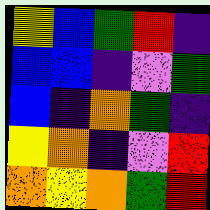[["yellow", "blue", "green", "red", "indigo"], ["blue", "blue", "indigo", "violet", "green"], ["blue", "indigo", "orange", "green", "indigo"], ["yellow", "orange", "indigo", "violet", "red"], ["orange", "yellow", "orange", "green", "red"]]